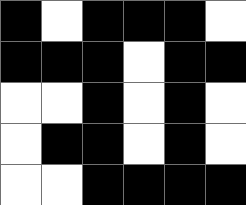[["black", "white", "black", "black", "black", "white"], ["black", "black", "black", "white", "black", "black"], ["white", "white", "black", "white", "black", "white"], ["white", "black", "black", "white", "black", "white"], ["white", "white", "black", "black", "black", "black"]]